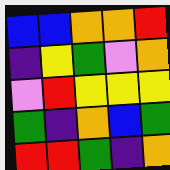[["blue", "blue", "orange", "orange", "red"], ["indigo", "yellow", "green", "violet", "orange"], ["violet", "red", "yellow", "yellow", "yellow"], ["green", "indigo", "orange", "blue", "green"], ["red", "red", "green", "indigo", "orange"]]